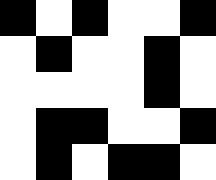[["black", "white", "black", "white", "white", "black"], ["white", "black", "white", "white", "black", "white"], ["white", "white", "white", "white", "black", "white"], ["white", "black", "black", "white", "white", "black"], ["white", "black", "white", "black", "black", "white"]]